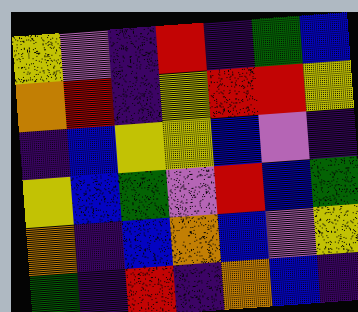[["yellow", "violet", "indigo", "red", "indigo", "green", "blue"], ["orange", "red", "indigo", "yellow", "red", "red", "yellow"], ["indigo", "blue", "yellow", "yellow", "blue", "violet", "indigo"], ["yellow", "blue", "green", "violet", "red", "blue", "green"], ["orange", "indigo", "blue", "orange", "blue", "violet", "yellow"], ["green", "indigo", "red", "indigo", "orange", "blue", "indigo"]]